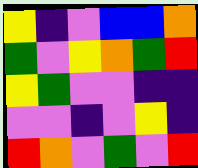[["yellow", "indigo", "violet", "blue", "blue", "orange"], ["green", "violet", "yellow", "orange", "green", "red"], ["yellow", "green", "violet", "violet", "indigo", "indigo"], ["violet", "violet", "indigo", "violet", "yellow", "indigo"], ["red", "orange", "violet", "green", "violet", "red"]]